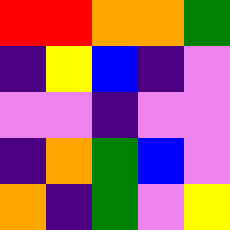[["red", "red", "orange", "orange", "green"], ["indigo", "yellow", "blue", "indigo", "violet"], ["violet", "violet", "indigo", "violet", "violet"], ["indigo", "orange", "green", "blue", "violet"], ["orange", "indigo", "green", "violet", "yellow"]]